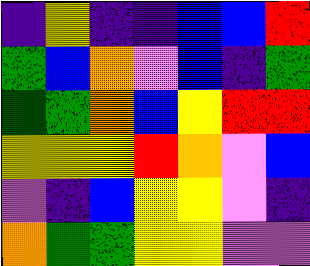[["indigo", "yellow", "indigo", "indigo", "blue", "blue", "red"], ["green", "blue", "orange", "violet", "blue", "indigo", "green"], ["green", "green", "orange", "blue", "yellow", "red", "red"], ["yellow", "yellow", "yellow", "red", "orange", "violet", "blue"], ["violet", "indigo", "blue", "yellow", "yellow", "violet", "indigo"], ["orange", "green", "green", "yellow", "yellow", "violet", "violet"]]